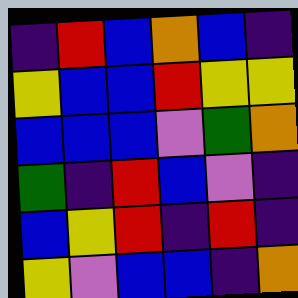[["indigo", "red", "blue", "orange", "blue", "indigo"], ["yellow", "blue", "blue", "red", "yellow", "yellow"], ["blue", "blue", "blue", "violet", "green", "orange"], ["green", "indigo", "red", "blue", "violet", "indigo"], ["blue", "yellow", "red", "indigo", "red", "indigo"], ["yellow", "violet", "blue", "blue", "indigo", "orange"]]